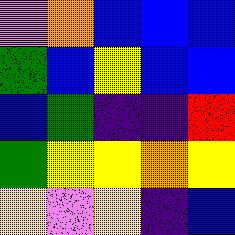[["violet", "orange", "blue", "blue", "blue"], ["green", "blue", "yellow", "blue", "blue"], ["blue", "green", "indigo", "indigo", "red"], ["green", "yellow", "yellow", "orange", "yellow"], ["yellow", "violet", "yellow", "indigo", "blue"]]